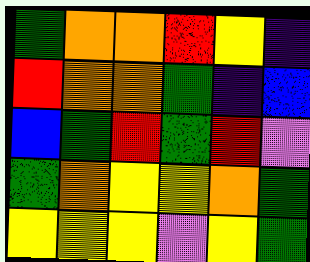[["green", "orange", "orange", "red", "yellow", "indigo"], ["red", "orange", "orange", "green", "indigo", "blue"], ["blue", "green", "red", "green", "red", "violet"], ["green", "orange", "yellow", "yellow", "orange", "green"], ["yellow", "yellow", "yellow", "violet", "yellow", "green"]]